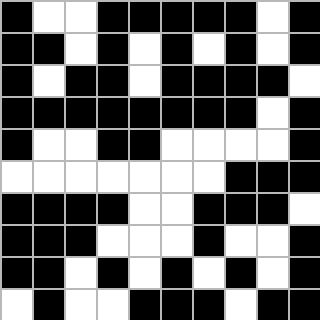[["black", "white", "white", "black", "black", "black", "black", "black", "white", "black"], ["black", "black", "white", "black", "white", "black", "white", "black", "white", "black"], ["black", "white", "black", "black", "white", "black", "black", "black", "black", "white"], ["black", "black", "black", "black", "black", "black", "black", "black", "white", "black"], ["black", "white", "white", "black", "black", "white", "white", "white", "white", "black"], ["white", "white", "white", "white", "white", "white", "white", "black", "black", "black"], ["black", "black", "black", "black", "white", "white", "black", "black", "black", "white"], ["black", "black", "black", "white", "white", "white", "black", "white", "white", "black"], ["black", "black", "white", "black", "white", "black", "white", "black", "white", "black"], ["white", "black", "white", "white", "black", "black", "black", "white", "black", "black"]]